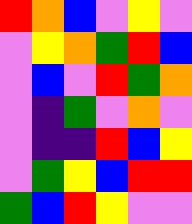[["red", "orange", "blue", "violet", "yellow", "violet"], ["violet", "yellow", "orange", "green", "red", "blue"], ["violet", "blue", "violet", "red", "green", "orange"], ["violet", "indigo", "green", "violet", "orange", "violet"], ["violet", "indigo", "indigo", "red", "blue", "yellow"], ["violet", "green", "yellow", "blue", "red", "red"], ["green", "blue", "red", "yellow", "violet", "violet"]]